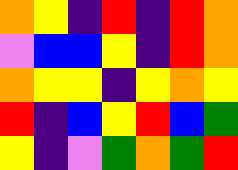[["orange", "yellow", "indigo", "red", "indigo", "red", "orange"], ["violet", "blue", "blue", "yellow", "indigo", "red", "orange"], ["orange", "yellow", "yellow", "indigo", "yellow", "orange", "yellow"], ["red", "indigo", "blue", "yellow", "red", "blue", "green"], ["yellow", "indigo", "violet", "green", "orange", "green", "red"]]